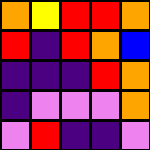[["orange", "yellow", "red", "red", "orange"], ["red", "indigo", "red", "orange", "blue"], ["indigo", "indigo", "indigo", "red", "orange"], ["indigo", "violet", "violet", "violet", "orange"], ["violet", "red", "indigo", "indigo", "violet"]]